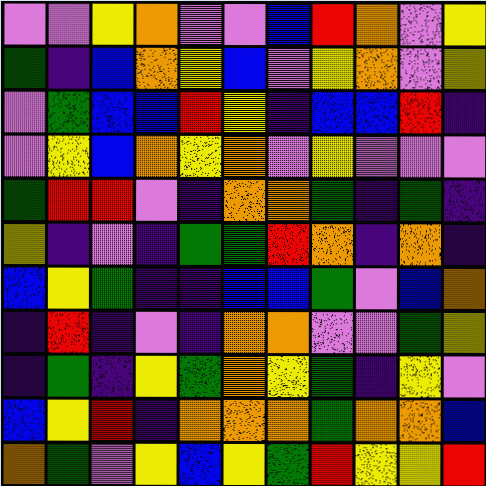[["violet", "violet", "yellow", "orange", "violet", "violet", "blue", "red", "orange", "violet", "yellow"], ["green", "indigo", "blue", "orange", "yellow", "blue", "violet", "yellow", "orange", "violet", "yellow"], ["violet", "green", "blue", "blue", "red", "yellow", "indigo", "blue", "blue", "red", "indigo"], ["violet", "yellow", "blue", "orange", "yellow", "orange", "violet", "yellow", "violet", "violet", "violet"], ["green", "red", "red", "violet", "indigo", "orange", "orange", "green", "indigo", "green", "indigo"], ["yellow", "indigo", "violet", "indigo", "green", "green", "red", "orange", "indigo", "orange", "indigo"], ["blue", "yellow", "green", "indigo", "indigo", "blue", "blue", "green", "violet", "blue", "orange"], ["indigo", "red", "indigo", "violet", "indigo", "orange", "orange", "violet", "violet", "green", "yellow"], ["indigo", "green", "indigo", "yellow", "green", "orange", "yellow", "green", "indigo", "yellow", "violet"], ["blue", "yellow", "red", "indigo", "orange", "orange", "orange", "green", "orange", "orange", "blue"], ["orange", "green", "violet", "yellow", "blue", "yellow", "green", "red", "yellow", "yellow", "red"]]